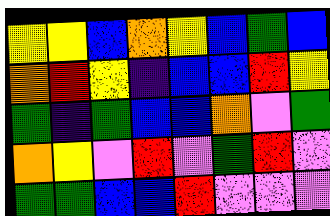[["yellow", "yellow", "blue", "orange", "yellow", "blue", "green", "blue"], ["orange", "red", "yellow", "indigo", "blue", "blue", "red", "yellow"], ["green", "indigo", "green", "blue", "blue", "orange", "violet", "green"], ["orange", "yellow", "violet", "red", "violet", "green", "red", "violet"], ["green", "green", "blue", "blue", "red", "violet", "violet", "violet"]]